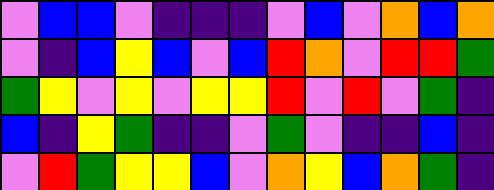[["violet", "blue", "blue", "violet", "indigo", "indigo", "indigo", "violet", "blue", "violet", "orange", "blue", "orange"], ["violet", "indigo", "blue", "yellow", "blue", "violet", "blue", "red", "orange", "violet", "red", "red", "green"], ["green", "yellow", "violet", "yellow", "violet", "yellow", "yellow", "red", "violet", "red", "violet", "green", "indigo"], ["blue", "indigo", "yellow", "green", "indigo", "indigo", "violet", "green", "violet", "indigo", "indigo", "blue", "indigo"], ["violet", "red", "green", "yellow", "yellow", "blue", "violet", "orange", "yellow", "blue", "orange", "green", "indigo"]]